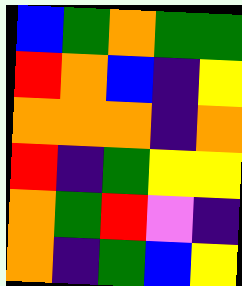[["blue", "green", "orange", "green", "green"], ["red", "orange", "blue", "indigo", "yellow"], ["orange", "orange", "orange", "indigo", "orange"], ["red", "indigo", "green", "yellow", "yellow"], ["orange", "green", "red", "violet", "indigo"], ["orange", "indigo", "green", "blue", "yellow"]]